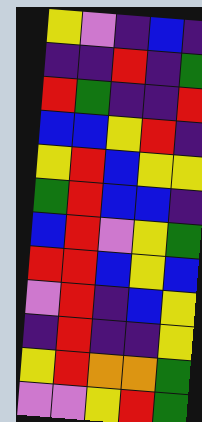[["yellow", "violet", "indigo", "blue", "indigo"], ["indigo", "indigo", "red", "indigo", "green"], ["red", "green", "indigo", "indigo", "red"], ["blue", "blue", "yellow", "red", "indigo"], ["yellow", "red", "blue", "yellow", "yellow"], ["green", "red", "blue", "blue", "indigo"], ["blue", "red", "violet", "yellow", "green"], ["red", "red", "blue", "yellow", "blue"], ["violet", "red", "indigo", "blue", "yellow"], ["indigo", "red", "indigo", "indigo", "yellow"], ["yellow", "red", "orange", "orange", "green"], ["violet", "violet", "yellow", "red", "green"]]